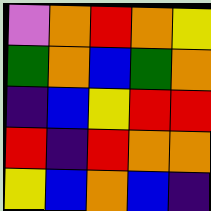[["violet", "orange", "red", "orange", "yellow"], ["green", "orange", "blue", "green", "orange"], ["indigo", "blue", "yellow", "red", "red"], ["red", "indigo", "red", "orange", "orange"], ["yellow", "blue", "orange", "blue", "indigo"]]